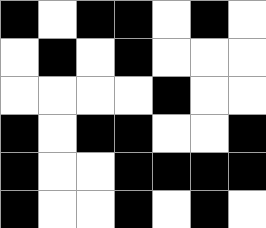[["black", "white", "black", "black", "white", "black", "white"], ["white", "black", "white", "black", "white", "white", "white"], ["white", "white", "white", "white", "black", "white", "white"], ["black", "white", "black", "black", "white", "white", "black"], ["black", "white", "white", "black", "black", "black", "black"], ["black", "white", "white", "black", "white", "black", "white"]]